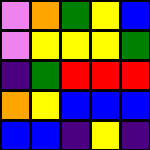[["violet", "orange", "green", "yellow", "blue"], ["violet", "yellow", "yellow", "yellow", "green"], ["indigo", "green", "red", "red", "red"], ["orange", "yellow", "blue", "blue", "blue"], ["blue", "blue", "indigo", "yellow", "indigo"]]